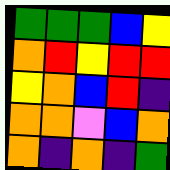[["green", "green", "green", "blue", "yellow"], ["orange", "red", "yellow", "red", "red"], ["yellow", "orange", "blue", "red", "indigo"], ["orange", "orange", "violet", "blue", "orange"], ["orange", "indigo", "orange", "indigo", "green"]]